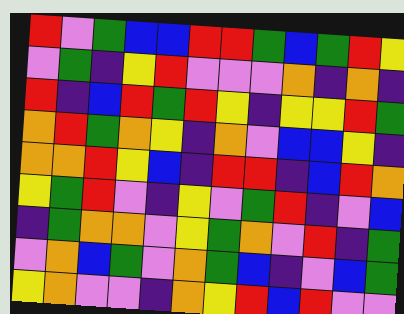[["red", "violet", "green", "blue", "blue", "red", "red", "green", "blue", "green", "red", "yellow"], ["violet", "green", "indigo", "yellow", "red", "violet", "violet", "violet", "orange", "indigo", "orange", "indigo"], ["red", "indigo", "blue", "red", "green", "red", "yellow", "indigo", "yellow", "yellow", "red", "green"], ["orange", "red", "green", "orange", "yellow", "indigo", "orange", "violet", "blue", "blue", "yellow", "indigo"], ["orange", "orange", "red", "yellow", "blue", "indigo", "red", "red", "indigo", "blue", "red", "orange"], ["yellow", "green", "red", "violet", "indigo", "yellow", "violet", "green", "red", "indigo", "violet", "blue"], ["indigo", "green", "orange", "orange", "violet", "yellow", "green", "orange", "violet", "red", "indigo", "green"], ["violet", "orange", "blue", "green", "violet", "orange", "green", "blue", "indigo", "violet", "blue", "green"], ["yellow", "orange", "violet", "violet", "indigo", "orange", "yellow", "red", "blue", "red", "violet", "violet"]]